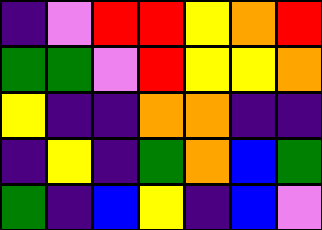[["indigo", "violet", "red", "red", "yellow", "orange", "red"], ["green", "green", "violet", "red", "yellow", "yellow", "orange"], ["yellow", "indigo", "indigo", "orange", "orange", "indigo", "indigo"], ["indigo", "yellow", "indigo", "green", "orange", "blue", "green"], ["green", "indigo", "blue", "yellow", "indigo", "blue", "violet"]]